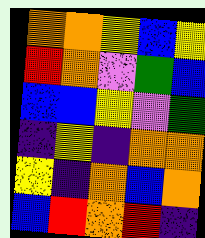[["orange", "orange", "yellow", "blue", "yellow"], ["red", "orange", "violet", "green", "blue"], ["blue", "blue", "yellow", "violet", "green"], ["indigo", "yellow", "indigo", "orange", "orange"], ["yellow", "indigo", "orange", "blue", "orange"], ["blue", "red", "orange", "red", "indigo"]]